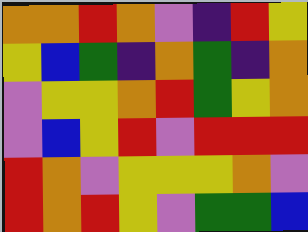[["orange", "orange", "red", "orange", "violet", "indigo", "red", "yellow"], ["yellow", "blue", "green", "indigo", "orange", "green", "indigo", "orange"], ["violet", "yellow", "yellow", "orange", "red", "green", "yellow", "orange"], ["violet", "blue", "yellow", "red", "violet", "red", "red", "red"], ["red", "orange", "violet", "yellow", "yellow", "yellow", "orange", "violet"], ["red", "orange", "red", "yellow", "violet", "green", "green", "blue"]]